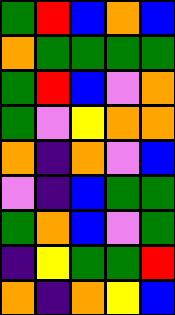[["green", "red", "blue", "orange", "blue"], ["orange", "green", "green", "green", "green"], ["green", "red", "blue", "violet", "orange"], ["green", "violet", "yellow", "orange", "orange"], ["orange", "indigo", "orange", "violet", "blue"], ["violet", "indigo", "blue", "green", "green"], ["green", "orange", "blue", "violet", "green"], ["indigo", "yellow", "green", "green", "red"], ["orange", "indigo", "orange", "yellow", "blue"]]